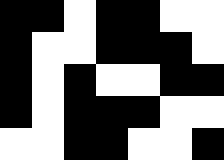[["black", "black", "white", "black", "black", "white", "white"], ["black", "white", "white", "black", "black", "black", "white"], ["black", "white", "black", "white", "white", "black", "black"], ["black", "white", "black", "black", "black", "white", "white"], ["white", "white", "black", "black", "white", "white", "black"]]